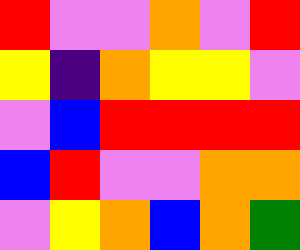[["red", "violet", "violet", "orange", "violet", "red"], ["yellow", "indigo", "orange", "yellow", "yellow", "violet"], ["violet", "blue", "red", "red", "red", "red"], ["blue", "red", "violet", "violet", "orange", "orange"], ["violet", "yellow", "orange", "blue", "orange", "green"]]